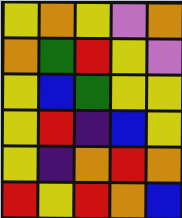[["yellow", "orange", "yellow", "violet", "orange"], ["orange", "green", "red", "yellow", "violet"], ["yellow", "blue", "green", "yellow", "yellow"], ["yellow", "red", "indigo", "blue", "yellow"], ["yellow", "indigo", "orange", "red", "orange"], ["red", "yellow", "red", "orange", "blue"]]